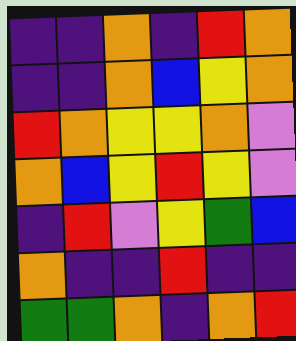[["indigo", "indigo", "orange", "indigo", "red", "orange"], ["indigo", "indigo", "orange", "blue", "yellow", "orange"], ["red", "orange", "yellow", "yellow", "orange", "violet"], ["orange", "blue", "yellow", "red", "yellow", "violet"], ["indigo", "red", "violet", "yellow", "green", "blue"], ["orange", "indigo", "indigo", "red", "indigo", "indigo"], ["green", "green", "orange", "indigo", "orange", "red"]]